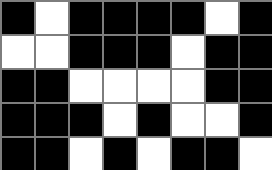[["black", "white", "black", "black", "black", "black", "white", "black"], ["white", "white", "black", "black", "black", "white", "black", "black"], ["black", "black", "white", "white", "white", "white", "black", "black"], ["black", "black", "black", "white", "black", "white", "white", "black"], ["black", "black", "white", "black", "white", "black", "black", "white"]]